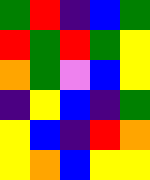[["green", "red", "indigo", "blue", "green"], ["red", "green", "red", "green", "yellow"], ["orange", "green", "violet", "blue", "yellow"], ["indigo", "yellow", "blue", "indigo", "green"], ["yellow", "blue", "indigo", "red", "orange"], ["yellow", "orange", "blue", "yellow", "yellow"]]